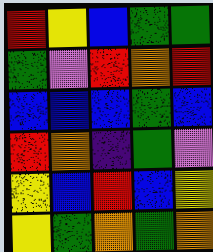[["red", "yellow", "blue", "green", "green"], ["green", "violet", "red", "orange", "red"], ["blue", "blue", "blue", "green", "blue"], ["red", "orange", "indigo", "green", "violet"], ["yellow", "blue", "red", "blue", "yellow"], ["yellow", "green", "orange", "green", "orange"]]